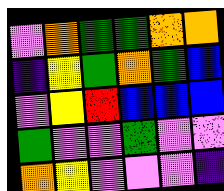[["violet", "orange", "green", "green", "orange", "orange"], ["indigo", "yellow", "green", "orange", "green", "blue"], ["violet", "yellow", "red", "blue", "blue", "blue"], ["green", "violet", "violet", "green", "violet", "violet"], ["orange", "yellow", "violet", "violet", "violet", "indigo"]]